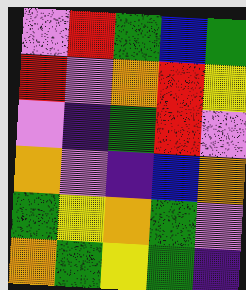[["violet", "red", "green", "blue", "green"], ["red", "violet", "orange", "red", "yellow"], ["violet", "indigo", "green", "red", "violet"], ["orange", "violet", "indigo", "blue", "orange"], ["green", "yellow", "orange", "green", "violet"], ["orange", "green", "yellow", "green", "indigo"]]